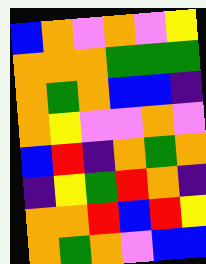[["blue", "orange", "violet", "orange", "violet", "yellow"], ["orange", "orange", "orange", "green", "green", "green"], ["orange", "green", "orange", "blue", "blue", "indigo"], ["orange", "yellow", "violet", "violet", "orange", "violet"], ["blue", "red", "indigo", "orange", "green", "orange"], ["indigo", "yellow", "green", "red", "orange", "indigo"], ["orange", "orange", "red", "blue", "red", "yellow"], ["orange", "green", "orange", "violet", "blue", "blue"]]